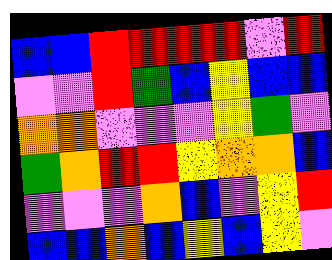[["blue", "blue", "red", "red", "red", "red", "violet", "red"], ["violet", "violet", "red", "green", "blue", "yellow", "blue", "blue"], ["orange", "orange", "violet", "violet", "violet", "yellow", "green", "violet"], ["green", "orange", "red", "red", "yellow", "orange", "orange", "blue"], ["violet", "violet", "violet", "orange", "blue", "violet", "yellow", "red"], ["blue", "blue", "orange", "blue", "yellow", "blue", "yellow", "violet"]]